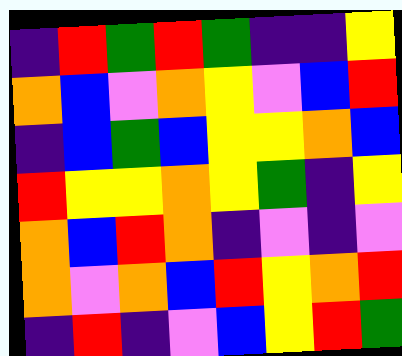[["indigo", "red", "green", "red", "green", "indigo", "indigo", "yellow"], ["orange", "blue", "violet", "orange", "yellow", "violet", "blue", "red"], ["indigo", "blue", "green", "blue", "yellow", "yellow", "orange", "blue"], ["red", "yellow", "yellow", "orange", "yellow", "green", "indigo", "yellow"], ["orange", "blue", "red", "orange", "indigo", "violet", "indigo", "violet"], ["orange", "violet", "orange", "blue", "red", "yellow", "orange", "red"], ["indigo", "red", "indigo", "violet", "blue", "yellow", "red", "green"]]